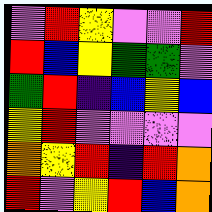[["violet", "red", "yellow", "violet", "violet", "red"], ["red", "blue", "yellow", "green", "green", "violet"], ["green", "red", "indigo", "blue", "yellow", "blue"], ["yellow", "red", "violet", "violet", "violet", "violet"], ["orange", "yellow", "red", "indigo", "red", "orange"], ["red", "violet", "yellow", "red", "blue", "orange"]]